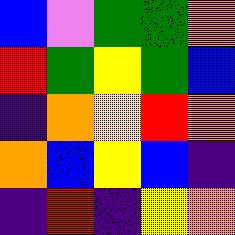[["blue", "violet", "green", "green", "orange"], ["red", "green", "yellow", "green", "blue"], ["indigo", "orange", "yellow", "red", "orange"], ["orange", "blue", "yellow", "blue", "indigo"], ["indigo", "red", "indigo", "yellow", "orange"]]